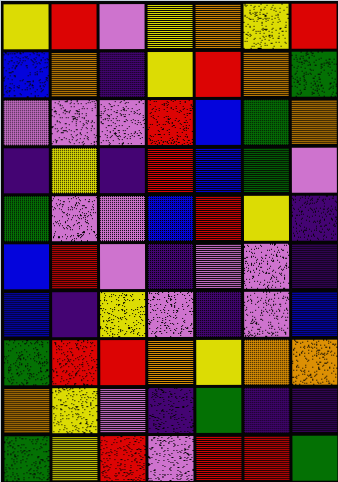[["yellow", "red", "violet", "yellow", "orange", "yellow", "red"], ["blue", "orange", "indigo", "yellow", "red", "orange", "green"], ["violet", "violet", "violet", "red", "blue", "green", "orange"], ["indigo", "yellow", "indigo", "red", "blue", "green", "violet"], ["green", "violet", "violet", "blue", "red", "yellow", "indigo"], ["blue", "red", "violet", "indigo", "violet", "violet", "indigo"], ["blue", "indigo", "yellow", "violet", "indigo", "violet", "blue"], ["green", "red", "red", "orange", "yellow", "orange", "orange"], ["orange", "yellow", "violet", "indigo", "green", "indigo", "indigo"], ["green", "yellow", "red", "violet", "red", "red", "green"]]